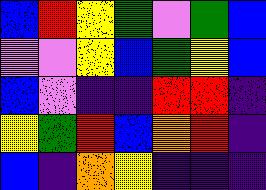[["blue", "red", "yellow", "green", "violet", "green", "blue"], ["violet", "violet", "yellow", "blue", "green", "yellow", "blue"], ["blue", "violet", "indigo", "indigo", "red", "red", "indigo"], ["yellow", "green", "red", "blue", "orange", "red", "indigo"], ["blue", "indigo", "orange", "yellow", "indigo", "indigo", "indigo"]]